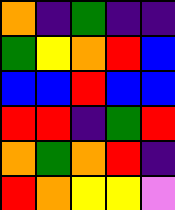[["orange", "indigo", "green", "indigo", "indigo"], ["green", "yellow", "orange", "red", "blue"], ["blue", "blue", "red", "blue", "blue"], ["red", "red", "indigo", "green", "red"], ["orange", "green", "orange", "red", "indigo"], ["red", "orange", "yellow", "yellow", "violet"]]